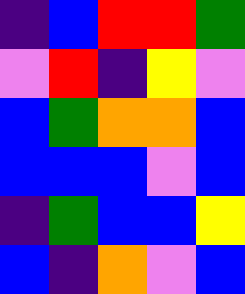[["indigo", "blue", "red", "red", "green"], ["violet", "red", "indigo", "yellow", "violet"], ["blue", "green", "orange", "orange", "blue"], ["blue", "blue", "blue", "violet", "blue"], ["indigo", "green", "blue", "blue", "yellow"], ["blue", "indigo", "orange", "violet", "blue"]]